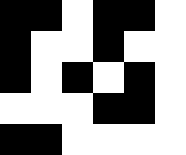[["black", "black", "white", "black", "black", "white"], ["black", "white", "white", "black", "white", "white"], ["black", "white", "black", "white", "black", "white"], ["white", "white", "white", "black", "black", "white"], ["black", "black", "white", "white", "white", "white"]]